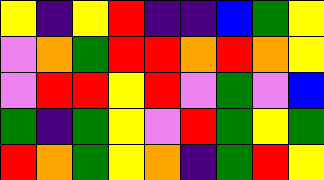[["yellow", "indigo", "yellow", "red", "indigo", "indigo", "blue", "green", "yellow"], ["violet", "orange", "green", "red", "red", "orange", "red", "orange", "yellow"], ["violet", "red", "red", "yellow", "red", "violet", "green", "violet", "blue"], ["green", "indigo", "green", "yellow", "violet", "red", "green", "yellow", "green"], ["red", "orange", "green", "yellow", "orange", "indigo", "green", "red", "yellow"]]